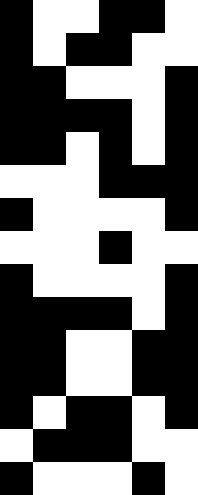[["black", "white", "white", "black", "black", "white"], ["black", "white", "black", "black", "white", "white"], ["black", "black", "white", "white", "white", "black"], ["black", "black", "black", "black", "white", "black"], ["black", "black", "white", "black", "white", "black"], ["white", "white", "white", "black", "black", "black"], ["black", "white", "white", "white", "white", "black"], ["white", "white", "white", "black", "white", "white"], ["black", "white", "white", "white", "white", "black"], ["black", "black", "black", "black", "white", "black"], ["black", "black", "white", "white", "black", "black"], ["black", "black", "white", "white", "black", "black"], ["black", "white", "black", "black", "white", "black"], ["white", "black", "black", "black", "white", "white"], ["black", "white", "white", "white", "black", "white"]]